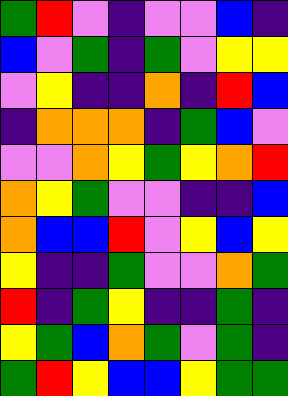[["green", "red", "violet", "indigo", "violet", "violet", "blue", "indigo"], ["blue", "violet", "green", "indigo", "green", "violet", "yellow", "yellow"], ["violet", "yellow", "indigo", "indigo", "orange", "indigo", "red", "blue"], ["indigo", "orange", "orange", "orange", "indigo", "green", "blue", "violet"], ["violet", "violet", "orange", "yellow", "green", "yellow", "orange", "red"], ["orange", "yellow", "green", "violet", "violet", "indigo", "indigo", "blue"], ["orange", "blue", "blue", "red", "violet", "yellow", "blue", "yellow"], ["yellow", "indigo", "indigo", "green", "violet", "violet", "orange", "green"], ["red", "indigo", "green", "yellow", "indigo", "indigo", "green", "indigo"], ["yellow", "green", "blue", "orange", "green", "violet", "green", "indigo"], ["green", "red", "yellow", "blue", "blue", "yellow", "green", "green"]]